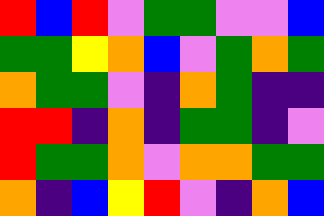[["red", "blue", "red", "violet", "green", "green", "violet", "violet", "blue"], ["green", "green", "yellow", "orange", "blue", "violet", "green", "orange", "green"], ["orange", "green", "green", "violet", "indigo", "orange", "green", "indigo", "indigo"], ["red", "red", "indigo", "orange", "indigo", "green", "green", "indigo", "violet"], ["red", "green", "green", "orange", "violet", "orange", "orange", "green", "green"], ["orange", "indigo", "blue", "yellow", "red", "violet", "indigo", "orange", "blue"]]